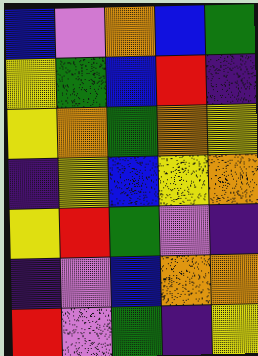[["blue", "violet", "orange", "blue", "green"], ["yellow", "green", "blue", "red", "indigo"], ["yellow", "orange", "green", "orange", "yellow"], ["indigo", "yellow", "blue", "yellow", "orange"], ["yellow", "red", "green", "violet", "indigo"], ["indigo", "violet", "blue", "orange", "orange"], ["red", "violet", "green", "indigo", "yellow"]]